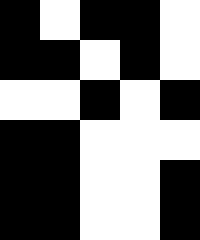[["black", "white", "black", "black", "white"], ["black", "black", "white", "black", "white"], ["white", "white", "black", "white", "black"], ["black", "black", "white", "white", "white"], ["black", "black", "white", "white", "black"], ["black", "black", "white", "white", "black"]]